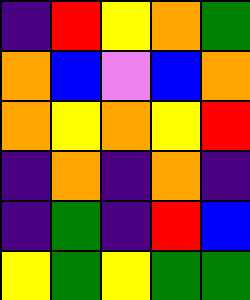[["indigo", "red", "yellow", "orange", "green"], ["orange", "blue", "violet", "blue", "orange"], ["orange", "yellow", "orange", "yellow", "red"], ["indigo", "orange", "indigo", "orange", "indigo"], ["indigo", "green", "indigo", "red", "blue"], ["yellow", "green", "yellow", "green", "green"]]